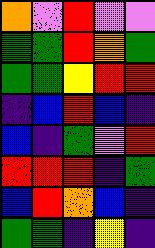[["orange", "violet", "red", "violet", "violet"], ["green", "green", "red", "orange", "green"], ["green", "green", "yellow", "red", "red"], ["indigo", "blue", "red", "blue", "indigo"], ["blue", "indigo", "green", "violet", "red"], ["red", "red", "red", "indigo", "green"], ["blue", "red", "orange", "blue", "indigo"], ["green", "green", "indigo", "yellow", "indigo"]]